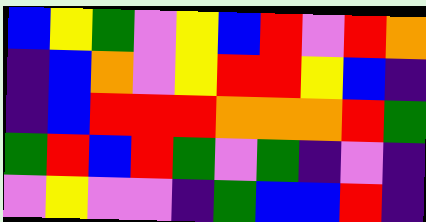[["blue", "yellow", "green", "violet", "yellow", "blue", "red", "violet", "red", "orange"], ["indigo", "blue", "orange", "violet", "yellow", "red", "red", "yellow", "blue", "indigo"], ["indigo", "blue", "red", "red", "red", "orange", "orange", "orange", "red", "green"], ["green", "red", "blue", "red", "green", "violet", "green", "indigo", "violet", "indigo"], ["violet", "yellow", "violet", "violet", "indigo", "green", "blue", "blue", "red", "indigo"]]